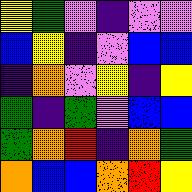[["yellow", "green", "violet", "indigo", "violet", "violet"], ["blue", "yellow", "indigo", "violet", "blue", "blue"], ["indigo", "orange", "violet", "yellow", "indigo", "yellow"], ["green", "indigo", "green", "violet", "blue", "blue"], ["green", "orange", "red", "indigo", "orange", "green"], ["orange", "blue", "blue", "orange", "red", "yellow"]]